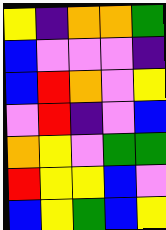[["yellow", "indigo", "orange", "orange", "green"], ["blue", "violet", "violet", "violet", "indigo"], ["blue", "red", "orange", "violet", "yellow"], ["violet", "red", "indigo", "violet", "blue"], ["orange", "yellow", "violet", "green", "green"], ["red", "yellow", "yellow", "blue", "violet"], ["blue", "yellow", "green", "blue", "yellow"]]